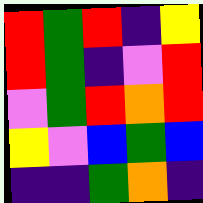[["red", "green", "red", "indigo", "yellow"], ["red", "green", "indigo", "violet", "red"], ["violet", "green", "red", "orange", "red"], ["yellow", "violet", "blue", "green", "blue"], ["indigo", "indigo", "green", "orange", "indigo"]]